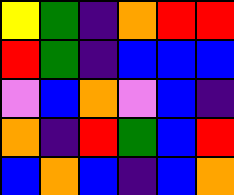[["yellow", "green", "indigo", "orange", "red", "red"], ["red", "green", "indigo", "blue", "blue", "blue"], ["violet", "blue", "orange", "violet", "blue", "indigo"], ["orange", "indigo", "red", "green", "blue", "red"], ["blue", "orange", "blue", "indigo", "blue", "orange"]]